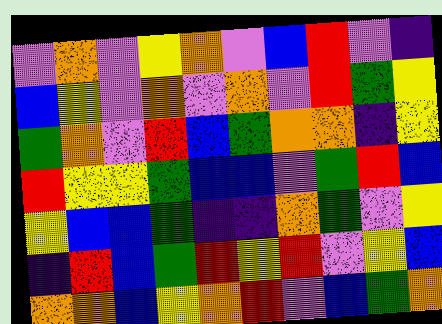[["violet", "orange", "violet", "yellow", "orange", "violet", "blue", "red", "violet", "indigo"], ["blue", "yellow", "violet", "orange", "violet", "orange", "violet", "red", "green", "yellow"], ["green", "orange", "violet", "red", "blue", "green", "orange", "orange", "indigo", "yellow"], ["red", "yellow", "yellow", "green", "blue", "blue", "violet", "green", "red", "blue"], ["yellow", "blue", "blue", "green", "indigo", "indigo", "orange", "green", "violet", "yellow"], ["indigo", "red", "blue", "green", "red", "yellow", "red", "violet", "yellow", "blue"], ["orange", "orange", "blue", "yellow", "orange", "red", "violet", "blue", "green", "orange"]]